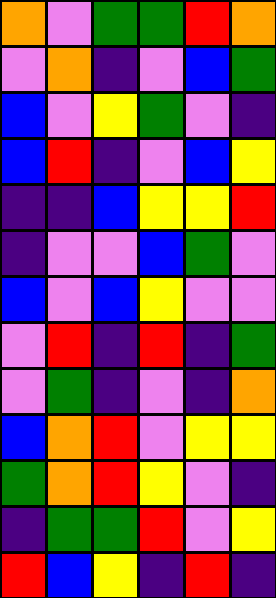[["orange", "violet", "green", "green", "red", "orange"], ["violet", "orange", "indigo", "violet", "blue", "green"], ["blue", "violet", "yellow", "green", "violet", "indigo"], ["blue", "red", "indigo", "violet", "blue", "yellow"], ["indigo", "indigo", "blue", "yellow", "yellow", "red"], ["indigo", "violet", "violet", "blue", "green", "violet"], ["blue", "violet", "blue", "yellow", "violet", "violet"], ["violet", "red", "indigo", "red", "indigo", "green"], ["violet", "green", "indigo", "violet", "indigo", "orange"], ["blue", "orange", "red", "violet", "yellow", "yellow"], ["green", "orange", "red", "yellow", "violet", "indigo"], ["indigo", "green", "green", "red", "violet", "yellow"], ["red", "blue", "yellow", "indigo", "red", "indigo"]]